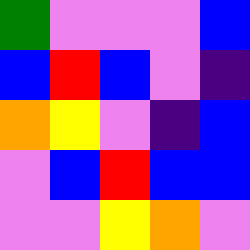[["green", "violet", "violet", "violet", "blue"], ["blue", "red", "blue", "violet", "indigo"], ["orange", "yellow", "violet", "indigo", "blue"], ["violet", "blue", "red", "blue", "blue"], ["violet", "violet", "yellow", "orange", "violet"]]